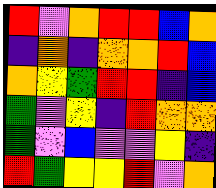[["red", "violet", "orange", "red", "red", "blue", "orange"], ["indigo", "orange", "indigo", "orange", "orange", "red", "blue"], ["orange", "yellow", "green", "red", "red", "indigo", "blue"], ["green", "violet", "yellow", "indigo", "red", "orange", "orange"], ["green", "violet", "blue", "violet", "violet", "yellow", "indigo"], ["red", "green", "yellow", "yellow", "red", "violet", "orange"]]